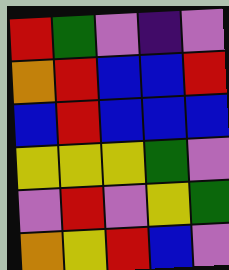[["red", "green", "violet", "indigo", "violet"], ["orange", "red", "blue", "blue", "red"], ["blue", "red", "blue", "blue", "blue"], ["yellow", "yellow", "yellow", "green", "violet"], ["violet", "red", "violet", "yellow", "green"], ["orange", "yellow", "red", "blue", "violet"]]